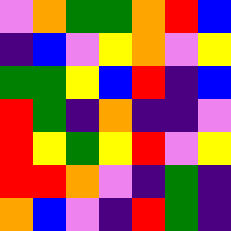[["violet", "orange", "green", "green", "orange", "red", "blue"], ["indigo", "blue", "violet", "yellow", "orange", "violet", "yellow"], ["green", "green", "yellow", "blue", "red", "indigo", "blue"], ["red", "green", "indigo", "orange", "indigo", "indigo", "violet"], ["red", "yellow", "green", "yellow", "red", "violet", "yellow"], ["red", "red", "orange", "violet", "indigo", "green", "indigo"], ["orange", "blue", "violet", "indigo", "red", "green", "indigo"]]